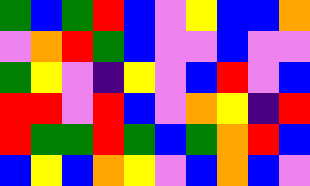[["green", "blue", "green", "red", "blue", "violet", "yellow", "blue", "blue", "orange"], ["violet", "orange", "red", "green", "blue", "violet", "violet", "blue", "violet", "violet"], ["green", "yellow", "violet", "indigo", "yellow", "violet", "blue", "red", "violet", "blue"], ["red", "red", "violet", "red", "blue", "violet", "orange", "yellow", "indigo", "red"], ["red", "green", "green", "red", "green", "blue", "green", "orange", "red", "blue"], ["blue", "yellow", "blue", "orange", "yellow", "violet", "blue", "orange", "blue", "violet"]]